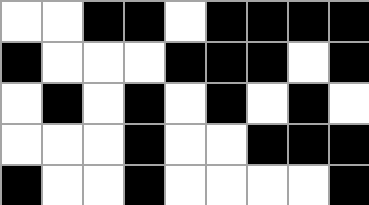[["white", "white", "black", "black", "white", "black", "black", "black", "black"], ["black", "white", "white", "white", "black", "black", "black", "white", "black"], ["white", "black", "white", "black", "white", "black", "white", "black", "white"], ["white", "white", "white", "black", "white", "white", "black", "black", "black"], ["black", "white", "white", "black", "white", "white", "white", "white", "black"]]